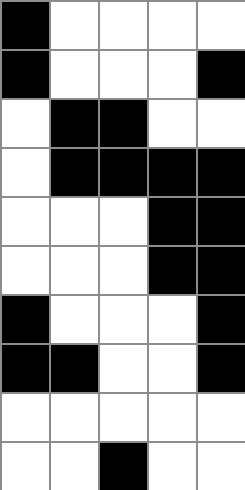[["black", "white", "white", "white", "white"], ["black", "white", "white", "white", "black"], ["white", "black", "black", "white", "white"], ["white", "black", "black", "black", "black"], ["white", "white", "white", "black", "black"], ["white", "white", "white", "black", "black"], ["black", "white", "white", "white", "black"], ["black", "black", "white", "white", "black"], ["white", "white", "white", "white", "white"], ["white", "white", "black", "white", "white"]]